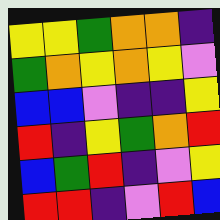[["yellow", "yellow", "green", "orange", "orange", "indigo"], ["green", "orange", "yellow", "orange", "yellow", "violet"], ["blue", "blue", "violet", "indigo", "indigo", "yellow"], ["red", "indigo", "yellow", "green", "orange", "red"], ["blue", "green", "red", "indigo", "violet", "yellow"], ["red", "red", "indigo", "violet", "red", "blue"]]